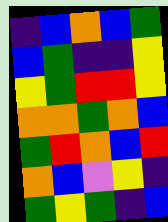[["indigo", "blue", "orange", "blue", "green"], ["blue", "green", "indigo", "indigo", "yellow"], ["yellow", "green", "red", "red", "yellow"], ["orange", "orange", "green", "orange", "blue"], ["green", "red", "orange", "blue", "red"], ["orange", "blue", "violet", "yellow", "indigo"], ["green", "yellow", "green", "indigo", "blue"]]